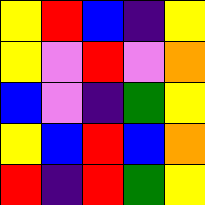[["yellow", "red", "blue", "indigo", "yellow"], ["yellow", "violet", "red", "violet", "orange"], ["blue", "violet", "indigo", "green", "yellow"], ["yellow", "blue", "red", "blue", "orange"], ["red", "indigo", "red", "green", "yellow"]]